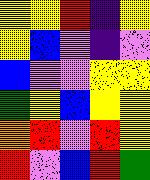[["yellow", "yellow", "red", "indigo", "yellow"], ["yellow", "blue", "violet", "indigo", "violet"], ["blue", "violet", "violet", "yellow", "yellow"], ["green", "yellow", "blue", "yellow", "yellow"], ["orange", "red", "violet", "red", "yellow"], ["red", "violet", "blue", "red", "green"]]